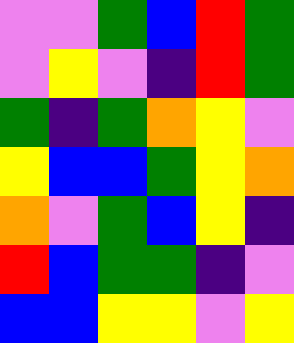[["violet", "violet", "green", "blue", "red", "green"], ["violet", "yellow", "violet", "indigo", "red", "green"], ["green", "indigo", "green", "orange", "yellow", "violet"], ["yellow", "blue", "blue", "green", "yellow", "orange"], ["orange", "violet", "green", "blue", "yellow", "indigo"], ["red", "blue", "green", "green", "indigo", "violet"], ["blue", "blue", "yellow", "yellow", "violet", "yellow"]]